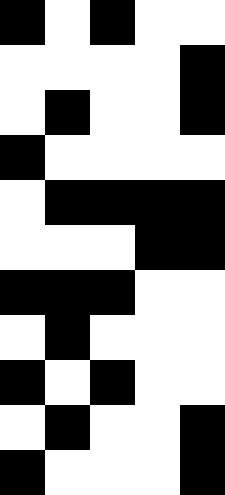[["black", "white", "black", "white", "white"], ["white", "white", "white", "white", "black"], ["white", "black", "white", "white", "black"], ["black", "white", "white", "white", "white"], ["white", "black", "black", "black", "black"], ["white", "white", "white", "black", "black"], ["black", "black", "black", "white", "white"], ["white", "black", "white", "white", "white"], ["black", "white", "black", "white", "white"], ["white", "black", "white", "white", "black"], ["black", "white", "white", "white", "black"]]